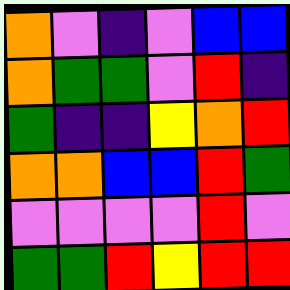[["orange", "violet", "indigo", "violet", "blue", "blue"], ["orange", "green", "green", "violet", "red", "indigo"], ["green", "indigo", "indigo", "yellow", "orange", "red"], ["orange", "orange", "blue", "blue", "red", "green"], ["violet", "violet", "violet", "violet", "red", "violet"], ["green", "green", "red", "yellow", "red", "red"]]